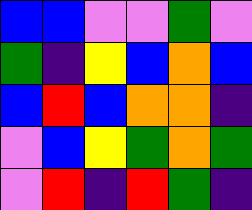[["blue", "blue", "violet", "violet", "green", "violet"], ["green", "indigo", "yellow", "blue", "orange", "blue"], ["blue", "red", "blue", "orange", "orange", "indigo"], ["violet", "blue", "yellow", "green", "orange", "green"], ["violet", "red", "indigo", "red", "green", "indigo"]]